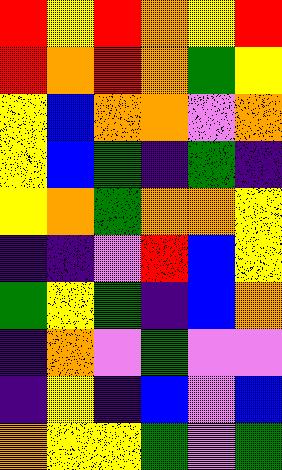[["red", "yellow", "red", "orange", "yellow", "red"], ["red", "orange", "red", "orange", "green", "yellow"], ["yellow", "blue", "orange", "orange", "violet", "orange"], ["yellow", "blue", "green", "indigo", "green", "indigo"], ["yellow", "orange", "green", "orange", "orange", "yellow"], ["indigo", "indigo", "violet", "red", "blue", "yellow"], ["green", "yellow", "green", "indigo", "blue", "orange"], ["indigo", "orange", "violet", "green", "violet", "violet"], ["indigo", "yellow", "indigo", "blue", "violet", "blue"], ["orange", "yellow", "yellow", "green", "violet", "green"]]